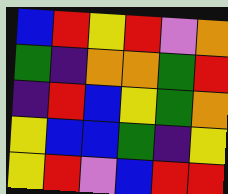[["blue", "red", "yellow", "red", "violet", "orange"], ["green", "indigo", "orange", "orange", "green", "red"], ["indigo", "red", "blue", "yellow", "green", "orange"], ["yellow", "blue", "blue", "green", "indigo", "yellow"], ["yellow", "red", "violet", "blue", "red", "red"]]